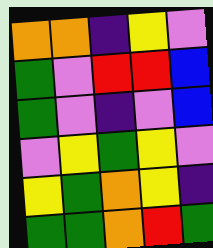[["orange", "orange", "indigo", "yellow", "violet"], ["green", "violet", "red", "red", "blue"], ["green", "violet", "indigo", "violet", "blue"], ["violet", "yellow", "green", "yellow", "violet"], ["yellow", "green", "orange", "yellow", "indigo"], ["green", "green", "orange", "red", "green"]]